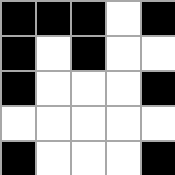[["black", "black", "black", "white", "black"], ["black", "white", "black", "white", "white"], ["black", "white", "white", "white", "black"], ["white", "white", "white", "white", "white"], ["black", "white", "white", "white", "black"]]